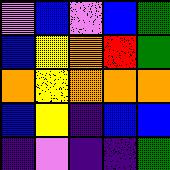[["violet", "blue", "violet", "blue", "green"], ["blue", "yellow", "orange", "red", "green"], ["orange", "yellow", "orange", "orange", "orange"], ["blue", "yellow", "indigo", "blue", "blue"], ["indigo", "violet", "indigo", "indigo", "green"]]